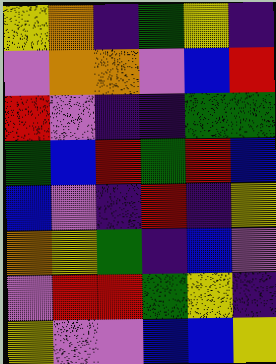[["yellow", "orange", "indigo", "green", "yellow", "indigo"], ["violet", "orange", "orange", "violet", "blue", "red"], ["red", "violet", "indigo", "indigo", "green", "green"], ["green", "blue", "red", "green", "red", "blue"], ["blue", "violet", "indigo", "red", "indigo", "yellow"], ["orange", "yellow", "green", "indigo", "blue", "violet"], ["violet", "red", "red", "green", "yellow", "indigo"], ["yellow", "violet", "violet", "blue", "blue", "yellow"]]